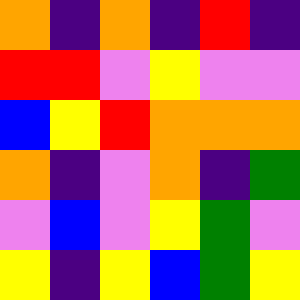[["orange", "indigo", "orange", "indigo", "red", "indigo"], ["red", "red", "violet", "yellow", "violet", "violet"], ["blue", "yellow", "red", "orange", "orange", "orange"], ["orange", "indigo", "violet", "orange", "indigo", "green"], ["violet", "blue", "violet", "yellow", "green", "violet"], ["yellow", "indigo", "yellow", "blue", "green", "yellow"]]